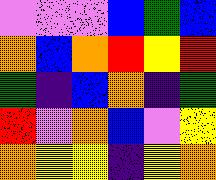[["violet", "violet", "violet", "blue", "green", "blue"], ["orange", "blue", "orange", "red", "yellow", "red"], ["green", "indigo", "blue", "orange", "indigo", "green"], ["red", "violet", "orange", "blue", "violet", "yellow"], ["orange", "yellow", "yellow", "indigo", "yellow", "orange"]]